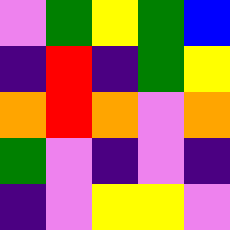[["violet", "green", "yellow", "green", "blue"], ["indigo", "red", "indigo", "green", "yellow"], ["orange", "red", "orange", "violet", "orange"], ["green", "violet", "indigo", "violet", "indigo"], ["indigo", "violet", "yellow", "yellow", "violet"]]